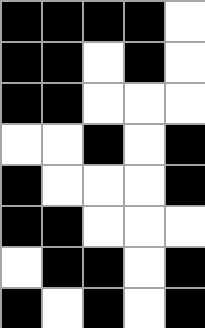[["black", "black", "black", "black", "white"], ["black", "black", "white", "black", "white"], ["black", "black", "white", "white", "white"], ["white", "white", "black", "white", "black"], ["black", "white", "white", "white", "black"], ["black", "black", "white", "white", "white"], ["white", "black", "black", "white", "black"], ["black", "white", "black", "white", "black"]]